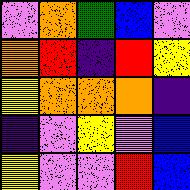[["violet", "orange", "green", "blue", "violet"], ["orange", "red", "indigo", "red", "yellow"], ["yellow", "orange", "orange", "orange", "indigo"], ["indigo", "violet", "yellow", "violet", "blue"], ["yellow", "violet", "violet", "red", "blue"]]